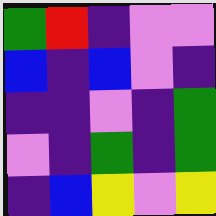[["green", "red", "indigo", "violet", "violet"], ["blue", "indigo", "blue", "violet", "indigo"], ["indigo", "indigo", "violet", "indigo", "green"], ["violet", "indigo", "green", "indigo", "green"], ["indigo", "blue", "yellow", "violet", "yellow"]]